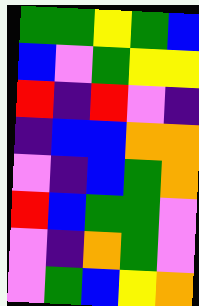[["green", "green", "yellow", "green", "blue"], ["blue", "violet", "green", "yellow", "yellow"], ["red", "indigo", "red", "violet", "indigo"], ["indigo", "blue", "blue", "orange", "orange"], ["violet", "indigo", "blue", "green", "orange"], ["red", "blue", "green", "green", "violet"], ["violet", "indigo", "orange", "green", "violet"], ["violet", "green", "blue", "yellow", "orange"]]